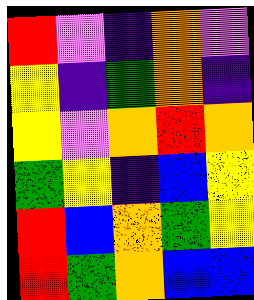[["red", "violet", "indigo", "orange", "violet"], ["yellow", "indigo", "green", "orange", "indigo"], ["yellow", "violet", "orange", "red", "orange"], ["green", "yellow", "indigo", "blue", "yellow"], ["red", "blue", "orange", "green", "yellow"], ["red", "green", "orange", "blue", "blue"]]